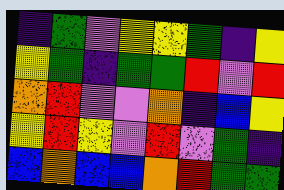[["indigo", "green", "violet", "yellow", "yellow", "green", "indigo", "yellow"], ["yellow", "green", "indigo", "green", "green", "red", "violet", "red"], ["orange", "red", "violet", "violet", "orange", "indigo", "blue", "yellow"], ["yellow", "red", "yellow", "violet", "red", "violet", "green", "indigo"], ["blue", "orange", "blue", "blue", "orange", "red", "green", "green"]]